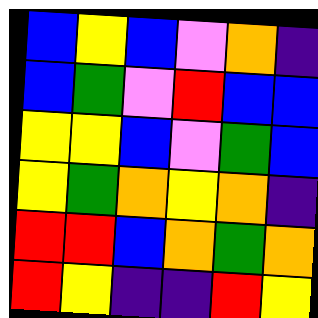[["blue", "yellow", "blue", "violet", "orange", "indigo"], ["blue", "green", "violet", "red", "blue", "blue"], ["yellow", "yellow", "blue", "violet", "green", "blue"], ["yellow", "green", "orange", "yellow", "orange", "indigo"], ["red", "red", "blue", "orange", "green", "orange"], ["red", "yellow", "indigo", "indigo", "red", "yellow"]]